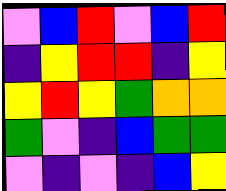[["violet", "blue", "red", "violet", "blue", "red"], ["indigo", "yellow", "red", "red", "indigo", "yellow"], ["yellow", "red", "yellow", "green", "orange", "orange"], ["green", "violet", "indigo", "blue", "green", "green"], ["violet", "indigo", "violet", "indigo", "blue", "yellow"]]